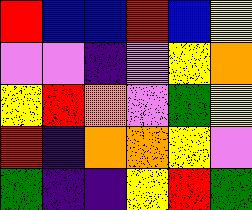[["red", "blue", "blue", "red", "blue", "yellow"], ["violet", "violet", "indigo", "violet", "yellow", "orange"], ["yellow", "red", "orange", "violet", "green", "yellow"], ["red", "indigo", "orange", "orange", "yellow", "violet"], ["green", "indigo", "indigo", "yellow", "red", "green"]]